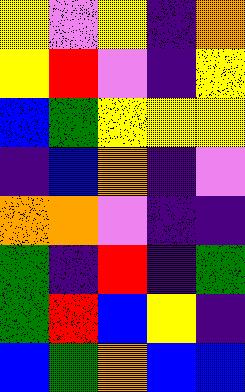[["yellow", "violet", "yellow", "indigo", "orange"], ["yellow", "red", "violet", "indigo", "yellow"], ["blue", "green", "yellow", "yellow", "yellow"], ["indigo", "blue", "orange", "indigo", "violet"], ["orange", "orange", "violet", "indigo", "indigo"], ["green", "indigo", "red", "indigo", "green"], ["green", "red", "blue", "yellow", "indigo"], ["blue", "green", "orange", "blue", "blue"]]